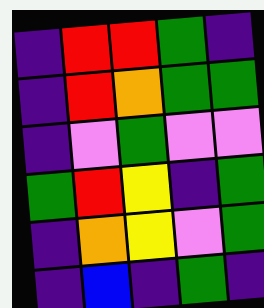[["indigo", "red", "red", "green", "indigo"], ["indigo", "red", "orange", "green", "green"], ["indigo", "violet", "green", "violet", "violet"], ["green", "red", "yellow", "indigo", "green"], ["indigo", "orange", "yellow", "violet", "green"], ["indigo", "blue", "indigo", "green", "indigo"]]